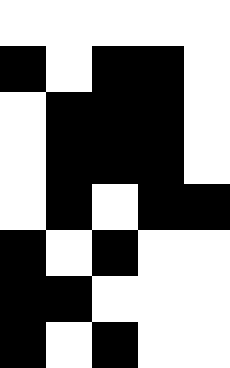[["white", "white", "white", "white", "white"], ["black", "white", "black", "black", "white"], ["white", "black", "black", "black", "white"], ["white", "black", "black", "black", "white"], ["white", "black", "white", "black", "black"], ["black", "white", "black", "white", "white"], ["black", "black", "white", "white", "white"], ["black", "white", "black", "white", "white"]]